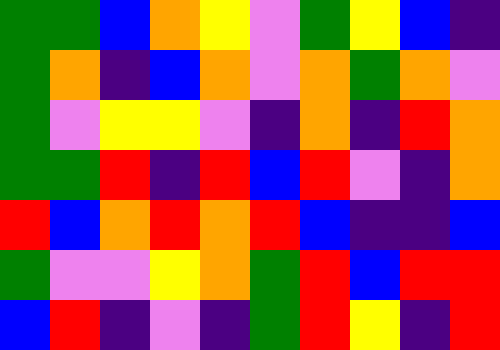[["green", "green", "blue", "orange", "yellow", "violet", "green", "yellow", "blue", "indigo"], ["green", "orange", "indigo", "blue", "orange", "violet", "orange", "green", "orange", "violet"], ["green", "violet", "yellow", "yellow", "violet", "indigo", "orange", "indigo", "red", "orange"], ["green", "green", "red", "indigo", "red", "blue", "red", "violet", "indigo", "orange"], ["red", "blue", "orange", "red", "orange", "red", "blue", "indigo", "indigo", "blue"], ["green", "violet", "violet", "yellow", "orange", "green", "red", "blue", "red", "red"], ["blue", "red", "indigo", "violet", "indigo", "green", "red", "yellow", "indigo", "red"]]